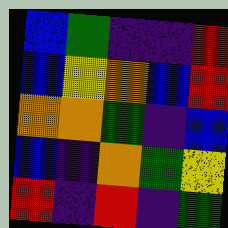[["blue", "green", "indigo", "indigo", "red"], ["blue", "yellow", "orange", "blue", "red"], ["orange", "orange", "green", "indigo", "blue"], ["blue", "indigo", "orange", "green", "yellow"], ["red", "indigo", "red", "indigo", "green"]]